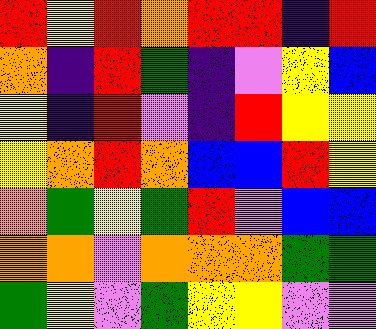[["red", "yellow", "red", "orange", "red", "red", "indigo", "red"], ["orange", "indigo", "red", "green", "indigo", "violet", "yellow", "blue"], ["yellow", "indigo", "red", "violet", "indigo", "red", "yellow", "yellow"], ["yellow", "orange", "red", "orange", "blue", "blue", "red", "yellow"], ["orange", "green", "yellow", "green", "red", "violet", "blue", "blue"], ["orange", "orange", "violet", "orange", "orange", "orange", "green", "green"], ["green", "yellow", "violet", "green", "yellow", "yellow", "violet", "violet"]]